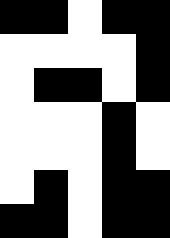[["black", "black", "white", "black", "black"], ["white", "white", "white", "white", "black"], ["white", "black", "black", "white", "black"], ["white", "white", "white", "black", "white"], ["white", "white", "white", "black", "white"], ["white", "black", "white", "black", "black"], ["black", "black", "white", "black", "black"]]